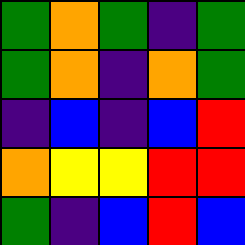[["green", "orange", "green", "indigo", "green"], ["green", "orange", "indigo", "orange", "green"], ["indigo", "blue", "indigo", "blue", "red"], ["orange", "yellow", "yellow", "red", "red"], ["green", "indigo", "blue", "red", "blue"]]